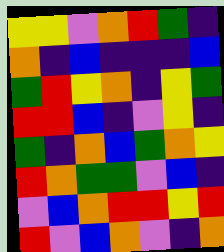[["yellow", "yellow", "violet", "orange", "red", "green", "indigo"], ["orange", "indigo", "blue", "indigo", "indigo", "indigo", "blue"], ["green", "red", "yellow", "orange", "indigo", "yellow", "green"], ["red", "red", "blue", "indigo", "violet", "yellow", "indigo"], ["green", "indigo", "orange", "blue", "green", "orange", "yellow"], ["red", "orange", "green", "green", "violet", "blue", "indigo"], ["violet", "blue", "orange", "red", "red", "yellow", "red"], ["red", "violet", "blue", "orange", "violet", "indigo", "orange"]]